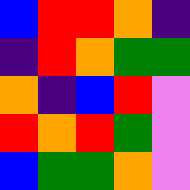[["blue", "red", "red", "orange", "indigo"], ["indigo", "red", "orange", "green", "green"], ["orange", "indigo", "blue", "red", "violet"], ["red", "orange", "red", "green", "violet"], ["blue", "green", "green", "orange", "violet"]]